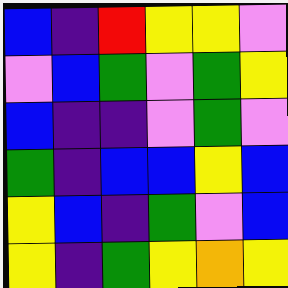[["blue", "indigo", "red", "yellow", "yellow", "violet"], ["violet", "blue", "green", "violet", "green", "yellow"], ["blue", "indigo", "indigo", "violet", "green", "violet"], ["green", "indigo", "blue", "blue", "yellow", "blue"], ["yellow", "blue", "indigo", "green", "violet", "blue"], ["yellow", "indigo", "green", "yellow", "orange", "yellow"]]